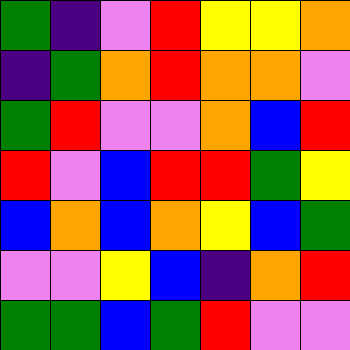[["green", "indigo", "violet", "red", "yellow", "yellow", "orange"], ["indigo", "green", "orange", "red", "orange", "orange", "violet"], ["green", "red", "violet", "violet", "orange", "blue", "red"], ["red", "violet", "blue", "red", "red", "green", "yellow"], ["blue", "orange", "blue", "orange", "yellow", "blue", "green"], ["violet", "violet", "yellow", "blue", "indigo", "orange", "red"], ["green", "green", "blue", "green", "red", "violet", "violet"]]